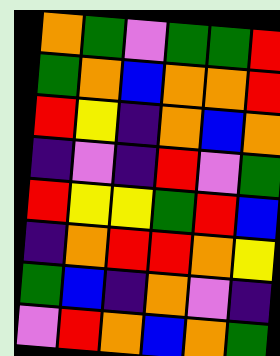[["orange", "green", "violet", "green", "green", "red"], ["green", "orange", "blue", "orange", "orange", "red"], ["red", "yellow", "indigo", "orange", "blue", "orange"], ["indigo", "violet", "indigo", "red", "violet", "green"], ["red", "yellow", "yellow", "green", "red", "blue"], ["indigo", "orange", "red", "red", "orange", "yellow"], ["green", "blue", "indigo", "orange", "violet", "indigo"], ["violet", "red", "orange", "blue", "orange", "green"]]